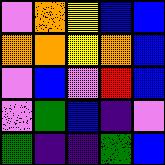[["violet", "orange", "yellow", "blue", "blue"], ["orange", "orange", "yellow", "orange", "blue"], ["violet", "blue", "violet", "red", "blue"], ["violet", "green", "blue", "indigo", "violet"], ["green", "indigo", "indigo", "green", "blue"]]